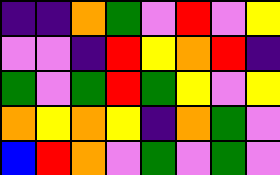[["indigo", "indigo", "orange", "green", "violet", "red", "violet", "yellow"], ["violet", "violet", "indigo", "red", "yellow", "orange", "red", "indigo"], ["green", "violet", "green", "red", "green", "yellow", "violet", "yellow"], ["orange", "yellow", "orange", "yellow", "indigo", "orange", "green", "violet"], ["blue", "red", "orange", "violet", "green", "violet", "green", "violet"]]